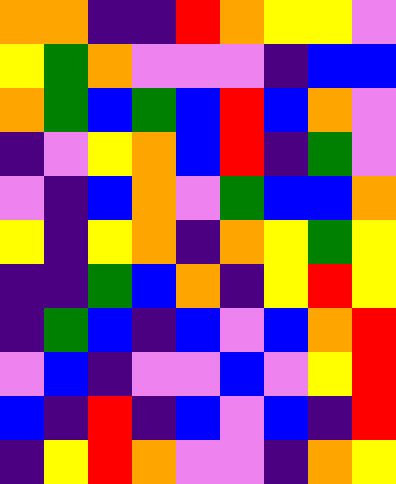[["orange", "orange", "indigo", "indigo", "red", "orange", "yellow", "yellow", "violet"], ["yellow", "green", "orange", "violet", "violet", "violet", "indigo", "blue", "blue"], ["orange", "green", "blue", "green", "blue", "red", "blue", "orange", "violet"], ["indigo", "violet", "yellow", "orange", "blue", "red", "indigo", "green", "violet"], ["violet", "indigo", "blue", "orange", "violet", "green", "blue", "blue", "orange"], ["yellow", "indigo", "yellow", "orange", "indigo", "orange", "yellow", "green", "yellow"], ["indigo", "indigo", "green", "blue", "orange", "indigo", "yellow", "red", "yellow"], ["indigo", "green", "blue", "indigo", "blue", "violet", "blue", "orange", "red"], ["violet", "blue", "indigo", "violet", "violet", "blue", "violet", "yellow", "red"], ["blue", "indigo", "red", "indigo", "blue", "violet", "blue", "indigo", "red"], ["indigo", "yellow", "red", "orange", "violet", "violet", "indigo", "orange", "yellow"]]